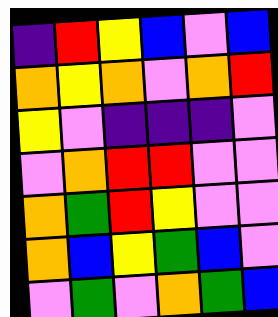[["indigo", "red", "yellow", "blue", "violet", "blue"], ["orange", "yellow", "orange", "violet", "orange", "red"], ["yellow", "violet", "indigo", "indigo", "indigo", "violet"], ["violet", "orange", "red", "red", "violet", "violet"], ["orange", "green", "red", "yellow", "violet", "violet"], ["orange", "blue", "yellow", "green", "blue", "violet"], ["violet", "green", "violet", "orange", "green", "blue"]]